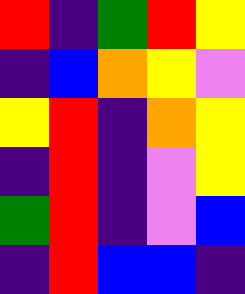[["red", "indigo", "green", "red", "yellow"], ["indigo", "blue", "orange", "yellow", "violet"], ["yellow", "red", "indigo", "orange", "yellow"], ["indigo", "red", "indigo", "violet", "yellow"], ["green", "red", "indigo", "violet", "blue"], ["indigo", "red", "blue", "blue", "indigo"]]